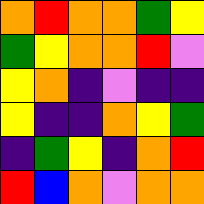[["orange", "red", "orange", "orange", "green", "yellow"], ["green", "yellow", "orange", "orange", "red", "violet"], ["yellow", "orange", "indigo", "violet", "indigo", "indigo"], ["yellow", "indigo", "indigo", "orange", "yellow", "green"], ["indigo", "green", "yellow", "indigo", "orange", "red"], ["red", "blue", "orange", "violet", "orange", "orange"]]